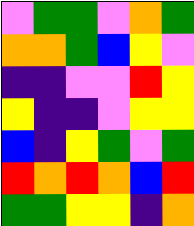[["violet", "green", "green", "violet", "orange", "green"], ["orange", "orange", "green", "blue", "yellow", "violet"], ["indigo", "indigo", "violet", "violet", "red", "yellow"], ["yellow", "indigo", "indigo", "violet", "yellow", "yellow"], ["blue", "indigo", "yellow", "green", "violet", "green"], ["red", "orange", "red", "orange", "blue", "red"], ["green", "green", "yellow", "yellow", "indigo", "orange"]]